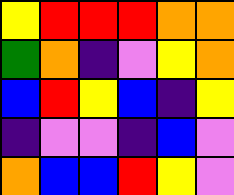[["yellow", "red", "red", "red", "orange", "orange"], ["green", "orange", "indigo", "violet", "yellow", "orange"], ["blue", "red", "yellow", "blue", "indigo", "yellow"], ["indigo", "violet", "violet", "indigo", "blue", "violet"], ["orange", "blue", "blue", "red", "yellow", "violet"]]